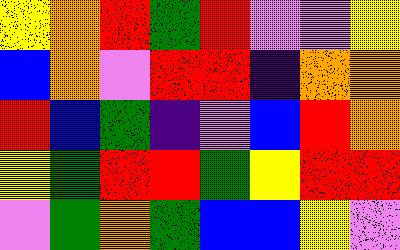[["yellow", "orange", "red", "green", "red", "violet", "violet", "yellow"], ["blue", "orange", "violet", "red", "red", "indigo", "orange", "orange"], ["red", "blue", "green", "indigo", "violet", "blue", "red", "orange"], ["yellow", "green", "red", "red", "green", "yellow", "red", "red"], ["violet", "green", "orange", "green", "blue", "blue", "yellow", "violet"]]